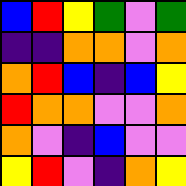[["blue", "red", "yellow", "green", "violet", "green"], ["indigo", "indigo", "orange", "orange", "violet", "orange"], ["orange", "red", "blue", "indigo", "blue", "yellow"], ["red", "orange", "orange", "violet", "violet", "orange"], ["orange", "violet", "indigo", "blue", "violet", "violet"], ["yellow", "red", "violet", "indigo", "orange", "yellow"]]